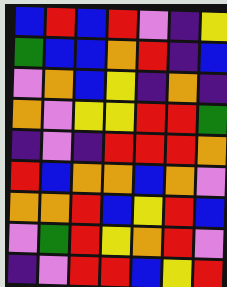[["blue", "red", "blue", "red", "violet", "indigo", "yellow"], ["green", "blue", "blue", "orange", "red", "indigo", "blue"], ["violet", "orange", "blue", "yellow", "indigo", "orange", "indigo"], ["orange", "violet", "yellow", "yellow", "red", "red", "green"], ["indigo", "violet", "indigo", "red", "red", "red", "orange"], ["red", "blue", "orange", "orange", "blue", "orange", "violet"], ["orange", "orange", "red", "blue", "yellow", "red", "blue"], ["violet", "green", "red", "yellow", "orange", "red", "violet"], ["indigo", "violet", "red", "red", "blue", "yellow", "red"]]